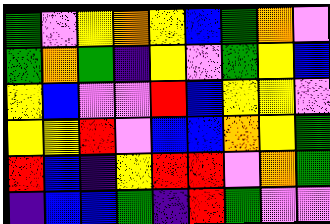[["green", "violet", "yellow", "orange", "yellow", "blue", "green", "orange", "violet"], ["green", "orange", "green", "indigo", "yellow", "violet", "green", "yellow", "blue"], ["yellow", "blue", "violet", "violet", "red", "blue", "yellow", "yellow", "violet"], ["yellow", "yellow", "red", "violet", "blue", "blue", "orange", "yellow", "green"], ["red", "blue", "indigo", "yellow", "red", "red", "violet", "orange", "green"], ["indigo", "blue", "blue", "green", "indigo", "red", "green", "violet", "violet"]]